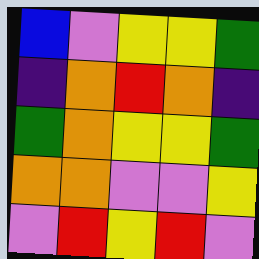[["blue", "violet", "yellow", "yellow", "green"], ["indigo", "orange", "red", "orange", "indigo"], ["green", "orange", "yellow", "yellow", "green"], ["orange", "orange", "violet", "violet", "yellow"], ["violet", "red", "yellow", "red", "violet"]]